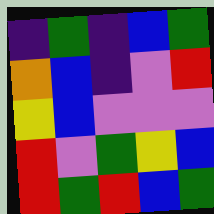[["indigo", "green", "indigo", "blue", "green"], ["orange", "blue", "indigo", "violet", "red"], ["yellow", "blue", "violet", "violet", "violet"], ["red", "violet", "green", "yellow", "blue"], ["red", "green", "red", "blue", "green"]]